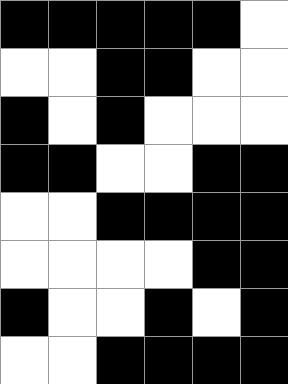[["black", "black", "black", "black", "black", "white"], ["white", "white", "black", "black", "white", "white"], ["black", "white", "black", "white", "white", "white"], ["black", "black", "white", "white", "black", "black"], ["white", "white", "black", "black", "black", "black"], ["white", "white", "white", "white", "black", "black"], ["black", "white", "white", "black", "white", "black"], ["white", "white", "black", "black", "black", "black"]]